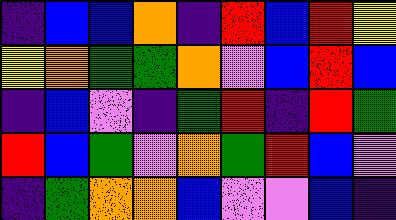[["indigo", "blue", "blue", "orange", "indigo", "red", "blue", "red", "yellow"], ["yellow", "orange", "green", "green", "orange", "violet", "blue", "red", "blue"], ["indigo", "blue", "violet", "indigo", "green", "red", "indigo", "red", "green"], ["red", "blue", "green", "violet", "orange", "green", "red", "blue", "violet"], ["indigo", "green", "orange", "orange", "blue", "violet", "violet", "blue", "indigo"]]